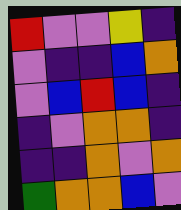[["red", "violet", "violet", "yellow", "indigo"], ["violet", "indigo", "indigo", "blue", "orange"], ["violet", "blue", "red", "blue", "indigo"], ["indigo", "violet", "orange", "orange", "indigo"], ["indigo", "indigo", "orange", "violet", "orange"], ["green", "orange", "orange", "blue", "violet"]]